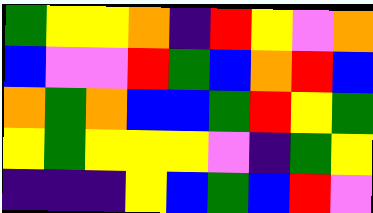[["green", "yellow", "yellow", "orange", "indigo", "red", "yellow", "violet", "orange"], ["blue", "violet", "violet", "red", "green", "blue", "orange", "red", "blue"], ["orange", "green", "orange", "blue", "blue", "green", "red", "yellow", "green"], ["yellow", "green", "yellow", "yellow", "yellow", "violet", "indigo", "green", "yellow"], ["indigo", "indigo", "indigo", "yellow", "blue", "green", "blue", "red", "violet"]]